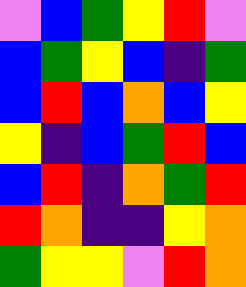[["violet", "blue", "green", "yellow", "red", "violet"], ["blue", "green", "yellow", "blue", "indigo", "green"], ["blue", "red", "blue", "orange", "blue", "yellow"], ["yellow", "indigo", "blue", "green", "red", "blue"], ["blue", "red", "indigo", "orange", "green", "red"], ["red", "orange", "indigo", "indigo", "yellow", "orange"], ["green", "yellow", "yellow", "violet", "red", "orange"]]